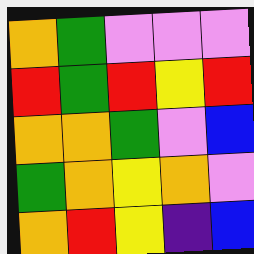[["orange", "green", "violet", "violet", "violet"], ["red", "green", "red", "yellow", "red"], ["orange", "orange", "green", "violet", "blue"], ["green", "orange", "yellow", "orange", "violet"], ["orange", "red", "yellow", "indigo", "blue"]]